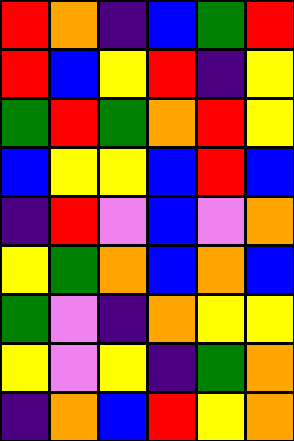[["red", "orange", "indigo", "blue", "green", "red"], ["red", "blue", "yellow", "red", "indigo", "yellow"], ["green", "red", "green", "orange", "red", "yellow"], ["blue", "yellow", "yellow", "blue", "red", "blue"], ["indigo", "red", "violet", "blue", "violet", "orange"], ["yellow", "green", "orange", "blue", "orange", "blue"], ["green", "violet", "indigo", "orange", "yellow", "yellow"], ["yellow", "violet", "yellow", "indigo", "green", "orange"], ["indigo", "orange", "blue", "red", "yellow", "orange"]]